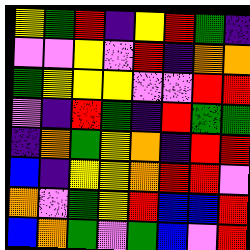[["yellow", "green", "red", "indigo", "yellow", "red", "green", "indigo"], ["violet", "violet", "yellow", "violet", "red", "indigo", "orange", "orange"], ["green", "yellow", "yellow", "yellow", "violet", "violet", "red", "red"], ["violet", "indigo", "red", "green", "indigo", "red", "green", "green"], ["indigo", "orange", "green", "yellow", "orange", "indigo", "red", "red"], ["blue", "indigo", "yellow", "yellow", "orange", "red", "red", "violet"], ["orange", "violet", "green", "yellow", "red", "blue", "blue", "red"], ["blue", "orange", "green", "violet", "green", "blue", "violet", "red"]]